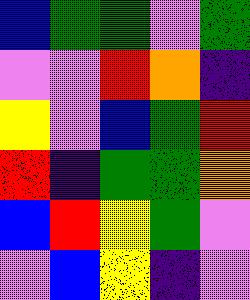[["blue", "green", "green", "violet", "green"], ["violet", "violet", "red", "orange", "indigo"], ["yellow", "violet", "blue", "green", "red"], ["red", "indigo", "green", "green", "orange"], ["blue", "red", "yellow", "green", "violet"], ["violet", "blue", "yellow", "indigo", "violet"]]